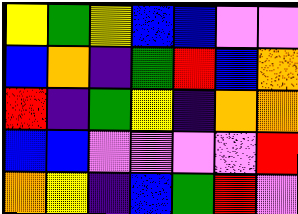[["yellow", "green", "yellow", "blue", "blue", "violet", "violet"], ["blue", "orange", "indigo", "green", "red", "blue", "orange"], ["red", "indigo", "green", "yellow", "indigo", "orange", "orange"], ["blue", "blue", "violet", "violet", "violet", "violet", "red"], ["orange", "yellow", "indigo", "blue", "green", "red", "violet"]]